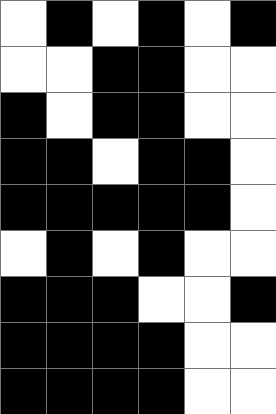[["white", "black", "white", "black", "white", "black"], ["white", "white", "black", "black", "white", "white"], ["black", "white", "black", "black", "white", "white"], ["black", "black", "white", "black", "black", "white"], ["black", "black", "black", "black", "black", "white"], ["white", "black", "white", "black", "white", "white"], ["black", "black", "black", "white", "white", "black"], ["black", "black", "black", "black", "white", "white"], ["black", "black", "black", "black", "white", "white"]]